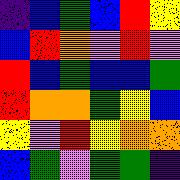[["indigo", "blue", "green", "blue", "red", "yellow"], ["blue", "red", "orange", "violet", "red", "violet"], ["red", "blue", "green", "blue", "blue", "green"], ["red", "orange", "orange", "green", "yellow", "blue"], ["yellow", "violet", "red", "yellow", "orange", "orange"], ["blue", "green", "violet", "green", "green", "indigo"]]